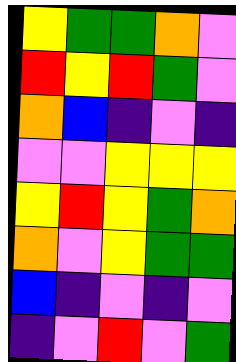[["yellow", "green", "green", "orange", "violet"], ["red", "yellow", "red", "green", "violet"], ["orange", "blue", "indigo", "violet", "indigo"], ["violet", "violet", "yellow", "yellow", "yellow"], ["yellow", "red", "yellow", "green", "orange"], ["orange", "violet", "yellow", "green", "green"], ["blue", "indigo", "violet", "indigo", "violet"], ["indigo", "violet", "red", "violet", "green"]]